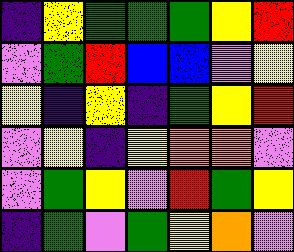[["indigo", "yellow", "green", "green", "green", "yellow", "red"], ["violet", "green", "red", "blue", "blue", "violet", "yellow"], ["yellow", "indigo", "yellow", "indigo", "green", "yellow", "red"], ["violet", "yellow", "indigo", "yellow", "orange", "orange", "violet"], ["violet", "green", "yellow", "violet", "red", "green", "yellow"], ["indigo", "green", "violet", "green", "yellow", "orange", "violet"]]